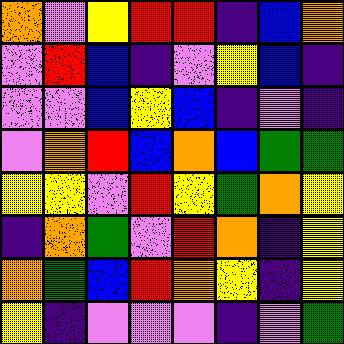[["orange", "violet", "yellow", "red", "red", "indigo", "blue", "orange"], ["violet", "red", "blue", "indigo", "violet", "yellow", "blue", "indigo"], ["violet", "violet", "blue", "yellow", "blue", "indigo", "violet", "indigo"], ["violet", "orange", "red", "blue", "orange", "blue", "green", "green"], ["yellow", "yellow", "violet", "red", "yellow", "green", "orange", "yellow"], ["indigo", "orange", "green", "violet", "red", "orange", "indigo", "yellow"], ["orange", "green", "blue", "red", "orange", "yellow", "indigo", "yellow"], ["yellow", "indigo", "violet", "violet", "violet", "indigo", "violet", "green"]]